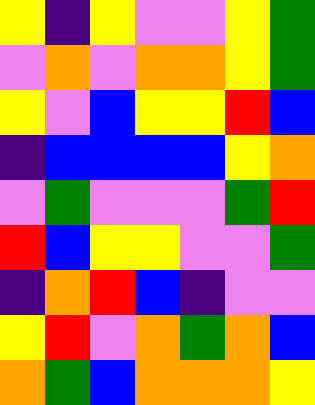[["yellow", "indigo", "yellow", "violet", "violet", "yellow", "green"], ["violet", "orange", "violet", "orange", "orange", "yellow", "green"], ["yellow", "violet", "blue", "yellow", "yellow", "red", "blue"], ["indigo", "blue", "blue", "blue", "blue", "yellow", "orange"], ["violet", "green", "violet", "violet", "violet", "green", "red"], ["red", "blue", "yellow", "yellow", "violet", "violet", "green"], ["indigo", "orange", "red", "blue", "indigo", "violet", "violet"], ["yellow", "red", "violet", "orange", "green", "orange", "blue"], ["orange", "green", "blue", "orange", "orange", "orange", "yellow"]]